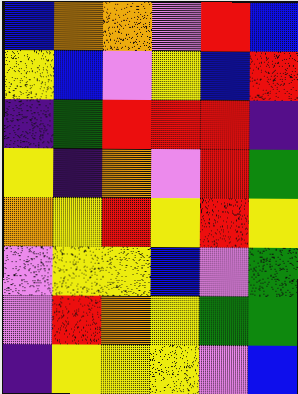[["blue", "orange", "orange", "violet", "red", "blue"], ["yellow", "blue", "violet", "yellow", "blue", "red"], ["indigo", "green", "red", "red", "red", "indigo"], ["yellow", "indigo", "orange", "violet", "red", "green"], ["orange", "yellow", "red", "yellow", "red", "yellow"], ["violet", "yellow", "yellow", "blue", "violet", "green"], ["violet", "red", "orange", "yellow", "green", "green"], ["indigo", "yellow", "yellow", "yellow", "violet", "blue"]]